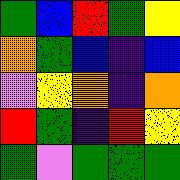[["green", "blue", "red", "green", "yellow"], ["orange", "green", "blue", "indigo", "blue"], ["violet", "yellow", "orange", "indigo", "orange"], ["red", "green", "indigo", "red", "yellow"], ["green", "violet", "green", "green", "green"]]